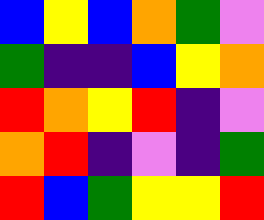[["blue", "yellow", "blue", "orange", "green", "violet"], ["green", "indigo", "indigo", "blue", "yellow", "orange"], ["red", "orange", "yellow", "red", "indigo", "violet"], ["orange", "red", "indigo", "violet", "indigo", "green"], ["red", "blue", "green", "yellow", "yellow", "red"]]